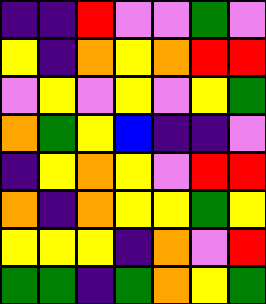[["indigo", "indigo", "red", "violet", "violet", "green", "violet"], ["yellow", "indigo", "orange", "yellow", "orange", "red", "red"], ["violet", "yellow", "violet", "yellow", "violet", "yellow", "green"], ["orange", "green", "yellow", "blue", "indigo", "indigo", "violet"], ["indigo", "yellow", "orange", "yellow", "violet", "red", "red"], ["orange", "indigo", "orange", "yellow", "yellow", "green", "yellow"], ["yellow", "yellow", "yellow", "indigo", "orange", "violet", "red"], ["green", "green", "indigo", "green", "orange", "yellow", "green"]]